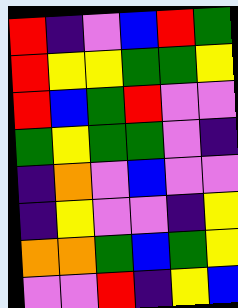[["red", "indigo", "violet", "blue", "red", "green"], ["red", "yellow", "yellow", "green", "green", "yellow"], ["red", "blue", "green", "red", "violet", "violet"], ["green", "yellow", "green", "green", "violet", "indigo"], ["indigo", "orange", "violet", "blue", "violet", "violet"], ["indigo", "yellow", "violet", "violet", "indigo", "yellow"], ["orange", "orange", "green", "blue", "green", "yellow"], ["violet", "violet", "red", "indigo", "yellow", "blue"]]